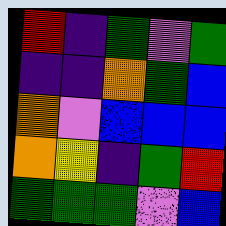[["red", "indigo", "green", "violet", "green"], ["indigo", "indigo", "orange", "green", "blue"], ["orange", "violet", "blue", "blue", "blue"], ["orange", "yellow", "indigo", "green", "red"], ["green", "green", "green", "violet", "blue"]]